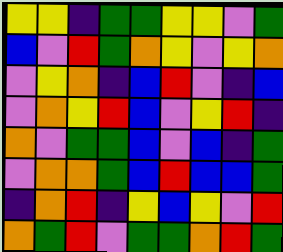[["yellow", "yellow", "indigo", "green", "green", "yellow", "yellow", "violet", "green"], ["blue", "violet", "red", "green", "orange", "yellow", "violet", "yellow", "orange"], ["violet", "yellow", "orange", "indigo", "blue", "red", "violet", "indigo", "blue"], ["violet", "orange", "yellow", "red", "blue", "violet", "yellow", "red", "indigo"], ["orange", "violet", "green", "green", "blue", "violet", "blue", "indigo", "green"], ["violet", "orange", "orange", "green", "blue", "red", "blue", "blue", "green"], ["indigo", "orange", "red", "indigo", "yellow", "blue", "yellow", "violet", "red"], ["orange", "green", "red", "violet", "green", "green", "orange", "red", "green"]]